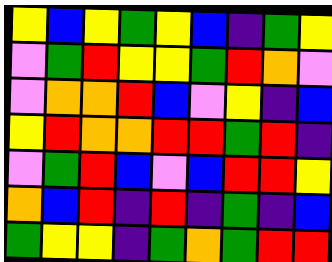[["yellow", "blue", "yellow", "green", "yellow", "blue", "indigo", "green", "yellow"], ["violet", "green", "red", "yellow", "yellow", "green", "red", "orange", "violet"], ["violet", "orange", "orange", "red", "blue", "violet", "yellow", "indigo", "blue"], ["yellow", "red", "orange", "orange", "red", "red", "green", "red", "indigo"], ["violet", "green", "red", "blue", "violet", "blue", "red", "red", "yellow"], ["orange", "blue", "red", "indigo", "red", "indigo", "green", "indigo", "blue"], ["green", "yellow", "yellow", "indigo", "green", "orange", "green", "red", "red"]]